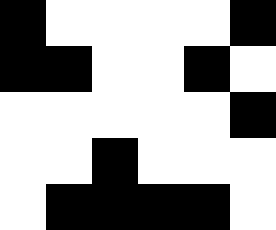[["black", "white", "white", "white", "white", "black"], ["black", "black", "white", "white", "black", "white"], ["white", "white", "white", "white", "white", "black"], ["white", "white", "black", "white", "white", "white"], ["white", "black", "black", "black", "black", "white"]]